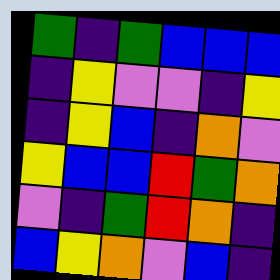[["green", "indigo", "green", "blue", "blue", "blue"], ["indigo", "yellow", "violet", "violet", "indigo", "yellow"], ["indigo", "yellow", "blue", "indigo", "orange", "violet"], ["yellow", "blue", "blue", "red", "green", "orange"], ["violet", "indigo", "green", "red", "orange", "indigo"], ["blue", "yellow", "orange", "violet", "blue", "indigo"]]